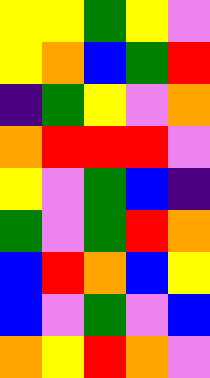[["yellow", "yellow", "green", "yellow", "violet"], ["yellow", "orange", "blue", "green", "red"], ["indigo", "green", "yellow", "violet", "orange"], ["orange", "red", "red", "red", "violet"], ["yellow", "violet", "green", "blue", "indigo"], ["green", "violet", "green", "red", "orange"], ["blue", "red", "orange", "blue", "yellow"], ["blue", "violet", "green", "violet", "blue"], ["orange", "yellow", "red", "orange", "violet"]]